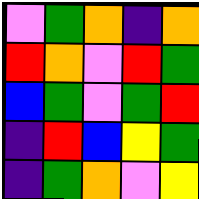[["violet", "green", "orange", "indigo", "orange"], ["red", "orange", "violet", "red", "green"], ["blue", "green", "violet", "green", "red"], ["indigo", "red", "blue", "yellow", "green"], ["indigo", "green", "orange", "violet", "yellow"]]